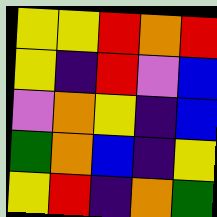[["yellow", "yellow", "red", "orange", "red"], ["yellow", "indigo", "red", "violet", "blue"], ["violet", "orange", "yellow", "indigo", "blue"], ["green", "orange", "blue", "indigo", "yellow"], ["yellow", "red", "indigo", "orange", "green"]]